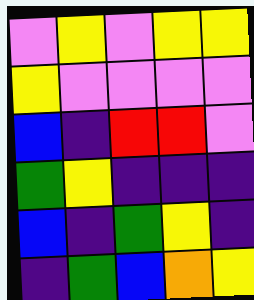[["violet", "yellow", "violet", "yellow", "yellow"], ["yellow", "violet", "violet", "violet", "violet"], ["blue", "indigo", "red", "red", "violet"], ["green", "yellow", "indigo", "indigo", "indigo"], ["blue", "indigo", "green", "yellow", "indigo"], ["indigo", "green", "blue", "orange", "yellow"]]